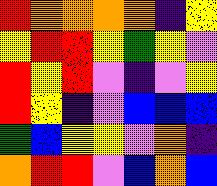[["red", "orange", "orange", "orange", "orange", "indigo", "yellow"], ["yellow", "red", "red", "yellow", "green", "yellow", "violet"], ["red", "yellow", "red", "violet", "indigo", "violet", "yellow"], ["red", "yellow", "indigo", "violet", "blue", "blue", "blue"], ["green", "blue", "yellow", "yellow", "violet", "orange", "indigo"], ["orange", "red", "red", "violet", "blue", "orange", "blue"]]